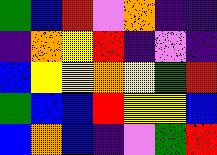[["green", "blue", "red", "violet", "orange", "indigo", "indigo"], ["indigo", "orange", "yellow", "red", "indigo", "violet", "indigo"], ["blue", "yellow", "yellow", "orange", "yellow", "green", "red"], ["green", "blue", "blue", "red", "yellow", "yellow", "blue"], ["blue", "orange", "blue", "indigo", "violet", "green", "red"]]